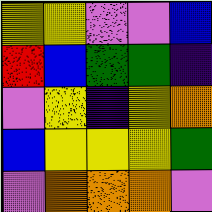[["yellow", "yellow", "violet", "violet", "blue"], ["red", "blue", "green", "green", "indigo"], ["violet", "yellow", "indigo", "yellow", "orange"], ["blue", "yellow", "yellow", "yellow", "green"], ["violet", "orange", "orange", "orange", "violet"]]